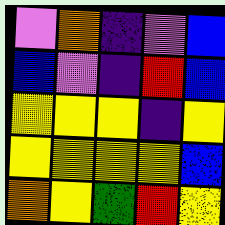[["violet", "orange", "indigo", "violet", "blue"], ["blue", "violet", "indigo", "red", "blue"], ["yellow", "yellow", "yellow", "indigo", "yellow"], ["yellow", "yellow", "yellow", "yellow", "blue"], ["orange", "yellow", "green", "red", "yellow"]]